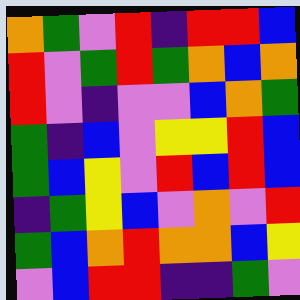[["orange", "green", "violet", "red", "indigo", "red", "red", "blue"], ["red", "violet", "green", "red", "green", "orange", "blue", "orange"], ["red", "violet", "indigo", "violet", "violet", "blue", "orange", "green"], ["green", "indigo", "blue", "violet", "yellow", "yellow", "red", "blue"], ["green", "blue", "yellow", "violet", "red", "blue", "red", "blue"], ["indigo", "green", "yellow", "blue", "violet", "orange", "violet", "red"], ["green", "blue", "orange", "red", "orange", "orange", "blue", "yellow"], ["violet", "blue", "red", "red", "indigo", "indigo", "green", "violet"]]